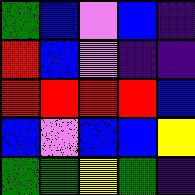[["green", "blue", "violet", "blue", "indigo"], ["red", "blue", "violet", "indigo", "indigo"], ["red", "red", "red", "red", "blue"], ["blue", "violet", "blue", "blue", "yellow"], ["green", "green", "yellow", "green", "indigo"]]